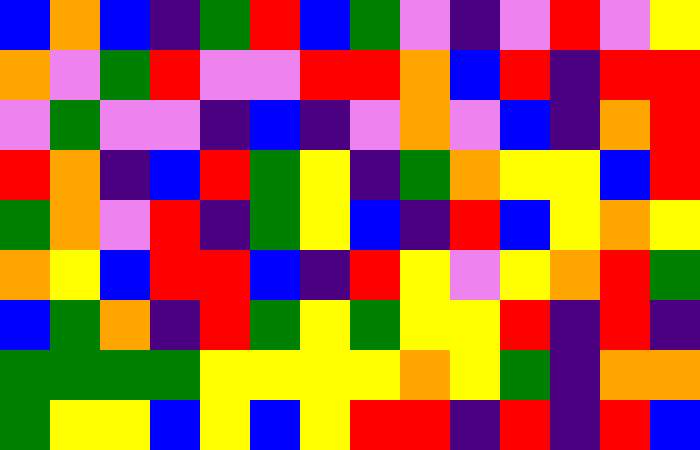[["blue", "orange", "blue", "indigo", "green", "red", "blue", "green", "violet", "indigo", "violet", "red", "violet", "yellow"], ["orange", "violet", "green", "red", "violet", "violet", "red", "red", "orange", "blue", "red", "indigo", "red", "red"], ["violet", "green", "violet", "violet", "indigo", "blue", "indigo", "violet", "orange", "violet", "blue", "indigo", "orange", "red"], ["red", "orange", "indigo", "blue", "red", "green", "yellow", "indigo", "green", "orange", "yellow", "yellow", "blue", "red"], ["green", "orange", "violet", "red", "indigo", "green", "yellow", "blue", "indigo", "red", "blue", "yellow", "orange", "yellow"], ["orange", "yellow", "blue", "red", "red", "blue", "indigo", "red", "yellow", "violet", "yellow", "orange", "red", "green"], ["blue", "green", "orange", "indigo", "red", "green", "yellow", "green", "yellow", "yellow", "red", "indigo", "red", "indigo"], ["green", "green", "green", "green", "yellow", "yellow", "yellow", "yellow", "orange", "yellow", "green", "indigo", "orange", "orange"], ["green", "yellow", "yellow", "blue", "yellow", "blue", "yellow", "red", "red", "indigo", "red", "indigo", "red", "blue"]]